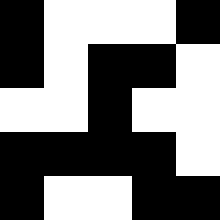[["black", "white", "white", "white", "black"], ["black", "white", "black", "black", "white"], ["white", "white", "black", "white", "white"], ["black", "black", "black", "black", "white"], ["black", "white", "white", "black", "black"]]